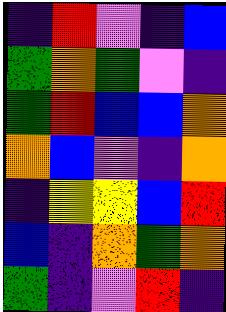[["indigo", "red", "violet", "indigo", "blue"], ["green", "orange", "green", "violet", "indigo"], ["green", "red", "blue", "blue", "orange"], ["orange", "blue", "violet", "indigo", "orange"], ["indigo", "yellow", "yellow", "blue", "red"], ["blue", "indigo", "orange", "green", "orange"], ["green", "indigo", "violet", "red", "indigo"]]